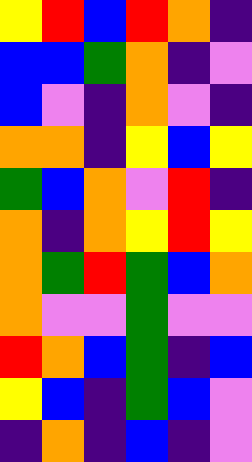[["yellow", "red", "blue", "red", "orange", "indigo"], ["blue", "blue", "green", "orange", "indigo", "violet"], ["blue", "violet", "indigo", "orange", "violet", "indigo"], ["orange", "orange", "indigo", "yellow", "blue", "yellow"], ["green", "blue", "orange", "violet", "red", "indigo"], ["orange", "indigo", "orange", "yellow", "red", "yellow"], ["orange", "green", "red", "green", "blue", "orange"], ["orange", "violet", "violet", "green", "violet", "violet"], ["red", "orange", "blue", "green", "indigo", "blue"], ["yellow", "blue", "indigo", "green", "blue", "violet"], ["indigo", "orange", "indigo", "blue", "indigo", "violet"]]